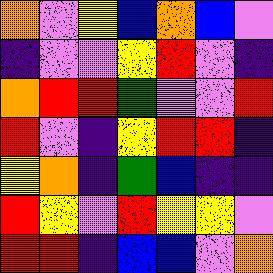[["orange", "violet", "yellow", "blue", "orange", "blue", "violet"], ["indigo", "violet", "violet", "yellow", "red", "violet", "indigo"], ["orange", "red", "red", "green", "violet", "violet", "red"], ["red", "violet", "indigo", "yellow", "red", "red", "indigo"], ["yellow", "orange", "indigo", "green", "blue", "indigo", "indigo"], ["red", "yellow", "violet", "red", "yellow", "yellow", "violet"], ["red", "red", "indigo", "blue", "blue", "violet", "orange"]]